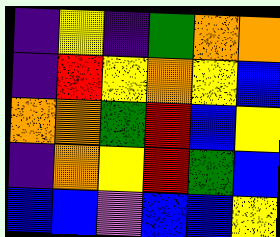[["indigo", "yellow", "indigo", "green", "orange", "orange"], ["indigo", "red", "yellow", "orange", "yellow", "blue"], ["orange", "orange", "green", "red", "blue", "yellow"], ["indigo", "orange", "yellow", "red", "green", "blue"], ["blue", "blue", "violet", "blue", "blue", "yellow"]]